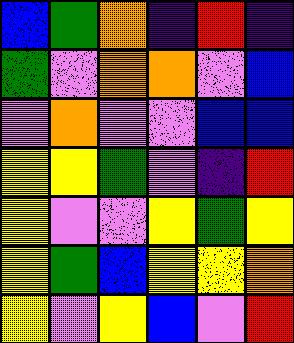[["blue", "green", "orange", "indigo", "red", "indigo"], ["green", "violet", "orange", "orange", "violet", "blue"], ["violet", "orange", "violet", "violet", "blue", "blue"], ["yellow", "yellow", "green", "violet", "indigo", "red"], ["yellow", "violet", "violet", "yellow", "green", "yellow"], ["yellow", "green", "blue", "yellow", "yellow", "orange"], ["yellow", "violet", "yellow", "blue", "violet", "red"]]